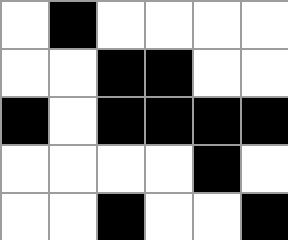[["white", "black", "white", "white", "white", "white"], ["white", "white", "black", "black", "white", "white"], ["black", "white", "black", "black", "black", "black"], ["white", "white", "white", "white", "black", "white"], ["white", "white", "black", "white", "white", "black"]]